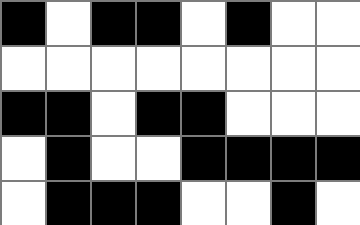[["black", "white", "black", "black", "white", "black", "white", "white"], ["white", "white", "white", "white", "white", "white", "white", "white"], ["black", "black", "white", "black", "black", "white", "white", "white"], ["white", "black", "white", "white", "black", "black", "black", "black"], ["white", "black", "black", "black", "white", "white", "black", "white"]]